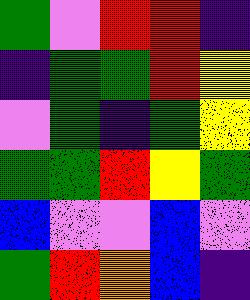[["green", "violet", "red", "red", "indigo"], ["indigo", "green", "green", "red", "yellow"], ["violet", "green", "indigo", "green", "yellow"], ["green", "green", "red", "yellow", "green"], ["blue", "violet", "violet", "blue", "violet"], ["green", "red", "orange", "blue", "indigo"]]